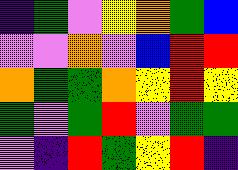[["indigo", "green", "violet", "yellow", "orange", "green", "blue"], ["violet", "violet", "orange", "violet", "blue", "red", "red"], ["orange", "green", "green", "orange", "yellow", "red", "yellow"], ["green", "violet", "green", "red", "violet", "green", "green"], ["violet", "indigo", "red", "green", "yellow", "red", "indigo"]]